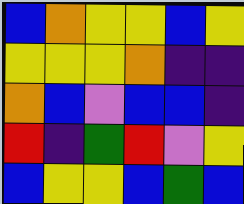[["blue", "orange", "yellow", "yellow", "blue", "yellow"], ["yellow", "yellow", "yellow", "orange", "indigo", "indigo"], ["orange", "blue", "violet", "blue", "blue", "indigo"], ["red", "indigo", "green", "red", "violet", "yellow"], ["blue", "yellow", "yellow", "blue", "green", "blue"]]